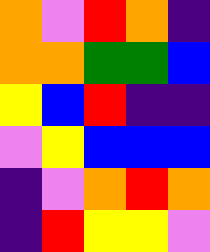[["orange", "violet", "red", "orange", "indigo"], ["orange", "orange", "green", "green", "blue"], ["yellow", "blue", "red", "indigo", "indigo"], ["violet", "yellow", "blue", "blue", "blue"], ["indigo", "violet", "orange", "red", "orange"], ["indigo", "red", "yellow", "yellow", "violet"]]